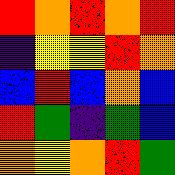[["red", "orange", "red", "orange", "red"], ["indigo", "yellow", "yellow", "red", "orange"], ["blue", "red", "blue", "orange", "blue"], ["red", "green", "indigo", "green", "blue"], ["orange", "yellow", "orange", "red", "green"]]